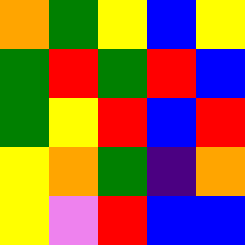[["orange", "green", "yellow", "blue", "yellow"], ["green", "red", "green", "red", "blue"], ["green", "yellow", "red", "blue", "red"], ["yellow", "orange", "green", "indigo", "orange"], ["yellow", "violet", "red", "blue", "blue"]]